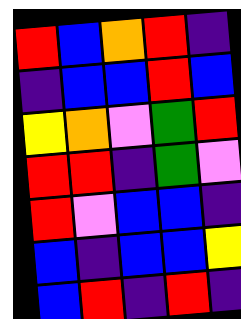[["red", "blue", "orange", "red", "indigo"], ["indigo", "blue", "blue", "red", "blue"], ["yellow", "orange", "violet", "green", "red"], ["red", "red", "indigo", "green", "violet"], ["red", "violet", "blue", "blue", "indigo"], ["blue", "indigo", "blue", "blue", "yellow"], ["blue", "red", "indigo", "red", "indigo"]]